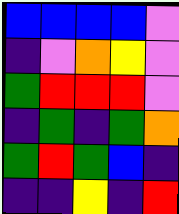[["blue", "blue", "blue", "blue", "violet"], ["indigo", "violet", "orange", "yellow", "violet"], ["green", "red", "red", "red", "violet"], ["indigo", "green", "indigo", "green", "orange"], ["green", "red", "green", "blue", "indigo"], ["indigo", "indigo", "yellow", "indigo", "red"]]